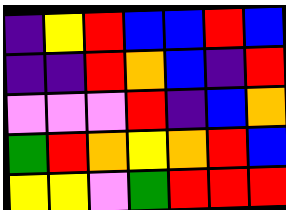[["indigo", "yellow", "red", "blue", "blue", "red", "blue"], ["indigo", "indigo", "red", "orange", "blue", "indigo", "red"], ["violet", "violet", "violet", "red", "indigo", "blue", "orange"], ["green", "red", "orange", "yellow", "orange", "red", "blue"], ["yellow", "yellow", "violet", "green", "red", "red", "red"]]